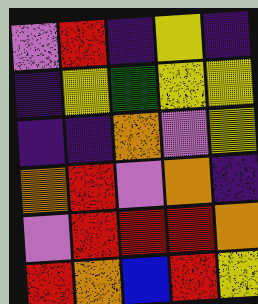[["violet", "red", "indigo", "yellow", "indigo"], ["indigo", "yellow", "green", "yellow", "yellow"], ["indigo", "indigo", "orange", "violet", "yellow"], ["orange", "red", "violet", "orange", "indigo"], ["violet", "red", "red", "red", "orange"], ["red", "orange", "blue", "red", "yellow"]]